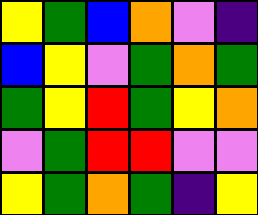[["yellow", "green", "blue", "orange", "violet", "indigo"], ["blue", "yellow", "violet", "green", "orange", "green"], ["green", "yellow", "red", "green", "yellow", "orange"], ["violet", "green", "red", "red", "violet", "violet"], ["yellow", "green", "orange", "green", "indigo", "yellow"]]